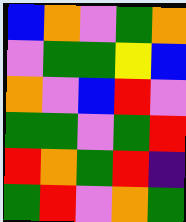[["blue", "orange", "violet", "green", "orange"], ["violet", "green", "green", "yellow", "blue"], ["orange", "violet", "blue", "red", "violet"], ["green", "green", "violet", "green", "red"], ["red", "orange", "green", "red", "indigo"], ["green", "red", "violet", "orange", "green"]]